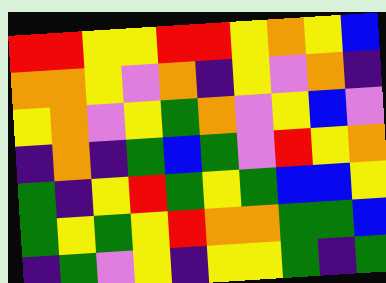[["red", "red", "yellow", "yellow", "red", "red", "yellow", "orange", "yellow", "blue"], ["orange", "orange", "yellow", "violet", "orange", "indigo", "yellow", "violet", "orange", "indigo"], ["yellow", "orange", "violet", "yellow", "green", "orange", "violet", "yellow", "blue", "violet"], ["indigo", "orange", "indigo", "green", "blue", "green", "violet", "red", "yellow", "orange"], ["green", "indigo", "yellow", "red", "green", "yellow", "green", "blue", "blue", "yellow"], ["green", "yellow", "green", "yellow", "red", "orange", "orange", "green", "green", "blue"], ["indigo", "green", "violet", "yellow", "indigo", "yellow", "yellow", "green", "indigo", "green"]]